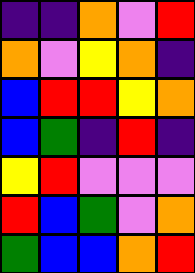[["indigo", "indigo", "orange", "violet", "red"], ["orange", "violet", "yellow", "orange", "indigo"], ["blue", "red", "red", "yellow", "orange"], ["blue", "green", "indigo", "red", "indigo"], ["yellow", "red", "violet", "violet", "violet"], ["red", "blue", "green", "violet", "orange"], ["green", "blue", "blue", "orange", "red"]]